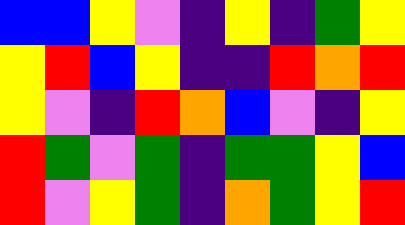[["blue", "blue", "yellow", "violet", "indigo", "yellow", "indigo", "green", "yellow"], ["yellow", "red", "blue", "yellow", "indigo", "indigo", "red", "orange", "red"], ["yellow", "violet", "indigo", "red", "orange", "blue", "violet", "indigo", "yellow"], ["red", "green", "violet", "green", "indigo", "green", "green", "yellow", "blue"], ["red", "violet", "yellow", "green", "indigo", "orange", "green", "yellow", "red"]]